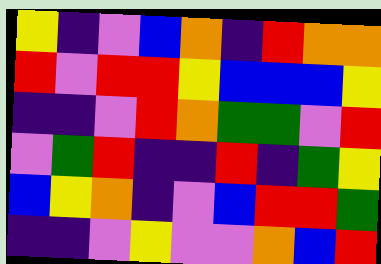[["yellow", "indigo", "violet", "blue", "orange", "indigo", "red", "orange", "orange"], ["red", "violet", "red", "red", "yellow", "blue", "blue", "blue", "yellow"], ["indigo", "indigo", "violet", "red", "orange", "green", "green", "violet", "red"], ["violet", "green", "red", "indigo", "indigo", "red", "indigo", "green", "yellow"], ["blue", "yellow", "orange", "indigo", "violet", "blue", "red", "red", "green"], ["indigo", "indigo", "violet", "yellow", "violet", "violet", "orange", "blue", "red"]]